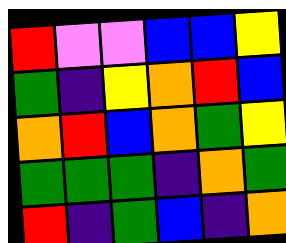[["red", "violet", "violet", "blue", "blue", "yellow"], ["green", "indigo", "yellow", "orange", "red", "blue"], ["orange", "red", "blue", "orange", "green", "yellow"], ["green", "green", "green", "indigo", "orange", "green"], ["red", "indigo", "green", "blue", "indigo", "orange"]]